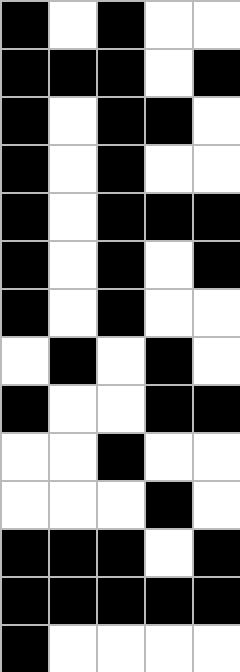[["black", "white", "black", "white", "white"], ["black", "black", "black", "white", "black"], ["black", "white", "black", "black", "white"], ["black", "white", "black", "white", "white"], ["black", "white", "black", "black", "black"], ["black", "white", "black", "white", "black"], ["black", "white", "black", "white", "white"], ["white", "black", "white", "black", "white"], ["black", "white", "white", "black", "black"], ["white", "white", "black", "white", "white"], ["white", "white", "white", "black", "white"], ["black", "black", "black", "white", "black"], ["black", "black", "black", "black", "black"], ["black", "white", "white", "white", "white"]]